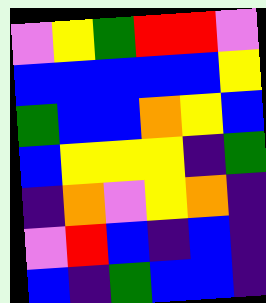[["violet", "yellow", "green", "red", "red", "violet"], ["blue", "blue", "blue", "blue", "blue", "yellow"], ["green", "blue", "blue", "orange", "yellow", "blue"], ["blue", "yellow", "yellow", "yellow", "indigo", "green"], ["indigo", "orange", "violet", "yellow", "orange", "indigo"], ["violet", "red", "blue", "indigo", "blue", "indigo"], ["blue", "indigo", "green", "blue", "blue", "indigo"]]